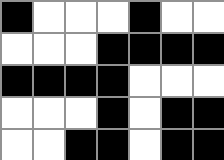[["black", "white", "white", "white", "black", "white", "white"], ["white", "white", "white", "black", "black", "black", "black"], ["black", "black", "black", "black", "white", "white", "white"], ["white", "white", "white", "black", "white", "black", "black"], ["white", "white", "black", "black", "white", "black", "black"]]